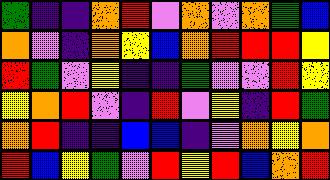[["green", "indigo", "indigo", "orange", "red", "violet", "orange", "violet", "orange", "green", "blue"], ["orange", "violet", "indigo", "orange", "yellow", "blue", "orange", "red", "red", "red", "yellow"], ["red", "green", "violet", "yellow", "indigo", "indigo", "green", "violet", "violet", "red", "yellow"], ["yellow", "orange", "red", "violet", "indigo", "red", "violet", "yellow", "indigo", "red", "green"], ["orange", "red", "indigo", "indigo", "blue", "blue", "indigo", "violet", "orange", "yellow", "orange"], ["red", "blue", "yellow", "green", "violet", "red", "yellow", "red", "blue", "orange", "red"]]